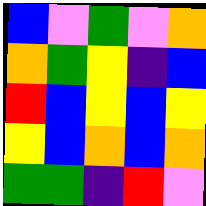[["blue", "violet", "green", "violet", "orange"], ["orange", "green", "yellow", "indigo", "blue"], ["red", "blue", "yellow", "blue", "yellow"], ["yellow", "blue", "orange", "blue", "orange"], ["green", "green", "indigo", "red", "violet"]]